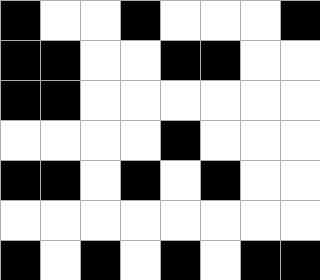[["black", "white", "white", "black", "white", "white", "white", "black"], ["black", "black", "white", "white", "black", "black", "white", "white"], ["black", "black", "white", "white", "white", "white", "white", "white"], ["white", "white", "white", "white", "black", "white", "white", "white"], ["black", "black", "white", "black", "white", "black", "white", "white"], ["white", "white", "white", "white", "white", "white", "white", "white"], ["black", "white", "black", "white", "black", "white", "black", "black"]]